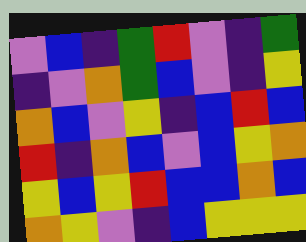[["violet", "blue", "indigo", "green", "red", "violet", "indigo", "green"], ["indigo", "violet", "orange", "green", "blue", "violet", "indigo", "yellow"], ["orange", "blue", "violet", "yellow", "indigo", "blue", "red", "blue"], ["red", "indigo", "orange", "blue", "violet", "blue", "yellow", "orange"], ["yellow", "blue", "yellow", "red", "blue", "blue", "orange", "blue"], ["orange", "yellow", "violet", "indigo", "blue", "yellow", "yellow", "yellow"]]